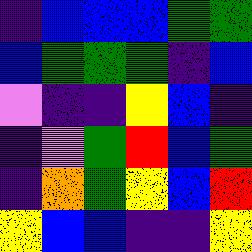[["indigo", "blue", "blue", "blue", "green", "green"], ["blue", "green", "green", "green", "indigo", "blue"], ["violet", "indigo", "indigo", "yellow", "blue", "indigo"], ["indigo", "violet", "green", "red", "blue", "green"], ["indigo", "orange", "green", "yellow", "blue", "red"], ["yellow", "blue", "blue", "indigo", "indigo", "yellow"]]